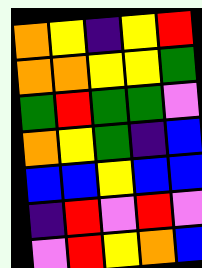[["orange", "yellow", "indigo", "yellow", "red"], ["orange", "orange", "yellow", "yellow", "green"], ["green", "red", "green", "green", "violet"], ["orange", "yellow", "green", "indigo", "blue"], ["blue", "blue", "yellow", "blue", "blue"], ["indigo", "red", "violet", "red", "violet"], ["violet", "red", "yellow", "orange", "blue"]]